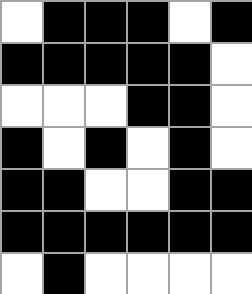[["white", "black", "black", "black", "white", "black"], ["black", "black", "black", "black", "black", "white"], ["white", "white", "white", "black", "black", "white"], ["black", "white", "black", "white", "black", "white"], ["black", "black", "white", "white", "black", "black"], ["black", "black", "black", "black", "black", "black"], ["white", "black", "white", "white", "white", "white"]]